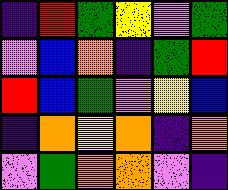[["indigo", "red", "green", "yellow", "violet", "green"], ["violet", "blue", "orange", "indigo", "green", "red"], ["red", "blue", "green", "violet", "yellow", "blue"], ["indigo", "orange", "yellow", "orange", "indigo", "orange"], ["violet", "green", "orange", "orange", "violet", "indigo"]]